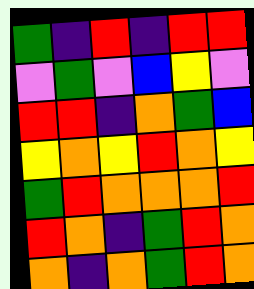[["green", "indigo", "red", "indigo", "red", "red"], ["violet", "green", "violet", "blue", "yellow", "violet"], ["red", "red", "indigo", "orange", "green", "blue"], ["yellow", "orange", "yellow", "red", "orange", "yellow"], ["green", "red", "orange", "orange", "orange", "red"], ["red", "orange", "indigo", "green", "red", "orange"], ["orange", "indigo", "orange", "green", "red", "orange"]]